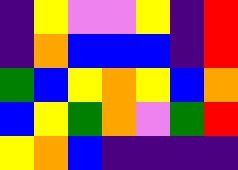[["indigo", "yellow", "violet", "violet", "yellow", "indigo", "red"], ["indigo", "orange", "blue", "blue", "blue", "indigo", "red"], ["green", "blue", "yellow", "orange", "yellow", "blue", "orange"], ["blue", "yellow", "green", "orange", "violet", "green", "red"], ["yellow", "orange", "blue", "indigo", "indigo", "indigo", "indigo"]]